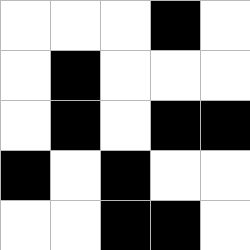[["white", "white", "white", "black", "white"], ["white", "black", "white", "white", "white"], ["white", "black", "white", "black", "black"], ["black", "white", "black", "white", "white"], ["white", "white", "black", "black", "white"]]